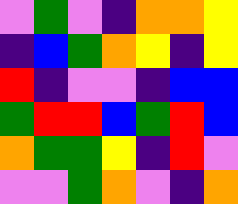[["violet", "green", "violet", "indigo", "orange", "orange", "yellow"], ["indigo", "blue", "green", "orange", "yellow", "indigo", "yellow"], ["red", "indigo", "violet", "violet", "indigo", "blue", "blue"], ["green", "red", "red", "blue", "green", "red", "blue"], ["orange", "green", "green", "yellow", "indigo", "red", "violet"], ["violet", "violet", "green", "orange", "violet", "indigo", "orange"]]